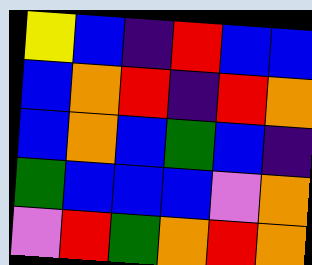[["yellow", "blue", "indigo", "red", "blue", "blue"], ["blue", "orange", "red", "indigo", "red", "orange"], ["blue", "orange", "blue", "green", "blue", "indigo"], ["green", "blue", "blue", "blue", "violet", "orange"], ["violet", "red", "green", "orange", "red", "orange"]]